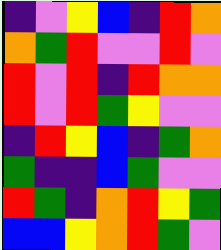[["indigo", "violet", "yellow", "blue", "indigo", "red", "orange"], ["orange", "green", "red", "violet", "violet", "red", "violet"], ["red", "violet", "red", "indigo", "red", "orange", "orange"], ["red", "violet", "red", "green", "yellow", "violet", "violet"], ["indigo", "red", "yellow", "blue", "indigo", "green", "orange"], ["green", "indigo", "indigo", "blue", "green", "violet", "violet"], ["red", "green", "indigo", "orange", "red", "yellow", "green"], ["blue", "blue", "yellow", "orange", "red", "green", "violet"]]